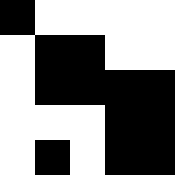[["black", "white", "white", "white", "white"], ["white", "black", "black", "white", "white"], ["white", "black", "black", "black", "black"], ["white", "white", "white", "black", "black"], ["white", "black", "white", "black", "black"]]